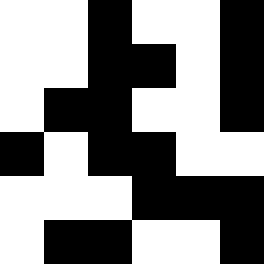[["white", "white", "black", "white", "white", "black"], ["white", "white", "black", "black", "white", "black"], ["white", "black", "black", "white", "white", "black"], ["black", "white", "black", "black", "white", "white"], ["white", "white", "white", "black", "black", "black"], ["white", "black", "black", "white", "white", "black"]]